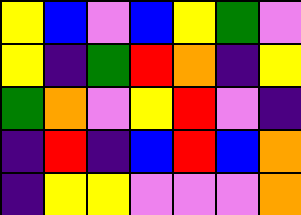[["yellow", "blue", "violet", "blue", "yellow", "green", "violet"], ["yellow", "indigo", "green", "red", "orange", "indigo", "yellow"], ["green", "orange", "violet", "yellow", "red", "violet", "indigo"], ["indigo", "red", "indigo", "blue", "red", "blue", "orange"], ["indigo", "yellow", "yellow", "violet", "violet", "violet", "orange"]]